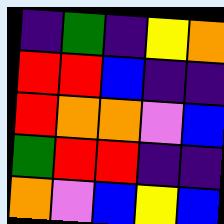[["indigo", "green", "indigo", "yellow", "orange"], ["red", "red", "blue", "indigo", "indigo"], ["red", "orange", "orange", "violet", "blue"], ["green", "red", "red", "indigo", "indigo"], ["orange", "violet", "blue", "yellow", "blue"]]